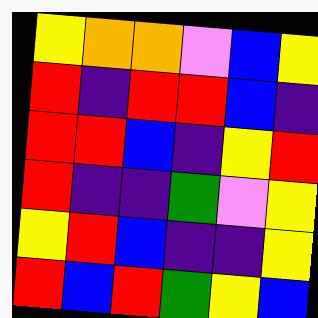[["yellow", "orange", "orange", "violet", "blue", "yellow"], ["red", "indigo", "red", "red", "blue", "indigo"], ["red", "red", "blue", "indigo", "yellow", "red"], ["red", "indigo", "indigo", "green", "violet", "yellow"], ["yellow", "red", "blue", "indigo", "indigo", "yellow"], ["red", "blue", "red", "green", "yellow", "blue"]]